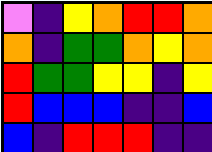[["violet", "indigo", "yellow", "orange", "red", "red", "orange"], ["orange", "indigo", "green", "green", "orange", "yellow", "orange"], ["red", "green", "green", "yellow", "yellow", "indigo", "yellow"], ["red", "blue", "blue", "blue", "indigo", "indigo", "blue"], ["blue", "indigo", "red", "red", "red", "indigo", "indigo"]]